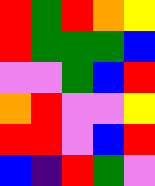[["red", "green", "red", "orange", "yellow"], ["red", "green", "green", "green", "blue"], ["violet", "violet", "green", "blue", "red"], ["orange", "red", "violet", "violet", "yellow"], ["red", "red", "violet", "blue", "red"], ["blue", "indigo", "red", "green", "violet"]]